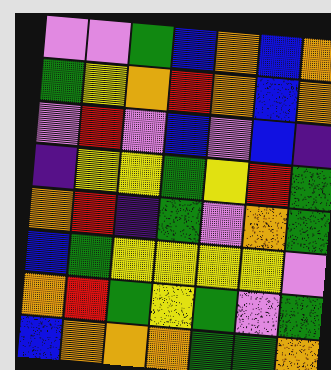[["violet", "violet", "green", "blue", "orange", "blue", "orange"], ["green", "yellow", "orange", "red", "orange", "blue", "orange"], ["violet", "red", "violet", "blue", "violet", "blue", "indigo"], ["indigo", "yellow", "yellow", "green", "yellow", "red", "green"], ["orange", "red", "indigo", "green", "violet", "orange", "green"], ["blue", "green", "yellow", "yellow", "yellow", "yellow", "violet"], ["orange", "red", "green", "yellow", "green", "violet", "green"], ["blue", "orange", "orange", "orange", "green", "green", "orange"]]